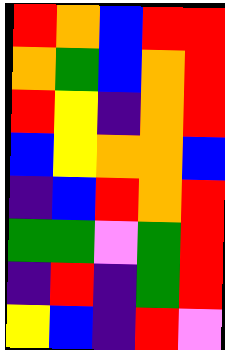[["red", "orange", "blue", "red", "red"], ["orange", "green", "blue", "orange", "red"], ["red", "yellow", "indigo", "orange", "red"], ["blue", "yellow", "orange", "orange", "blue"], ["indigo", "blue", "red", "orange", "red"], ["green", "green", "violet", "green", "red"], ["indigo", "red", "indigo", "green", "red"], ["yellow", "blue", "indigo", "red", "violet"]]